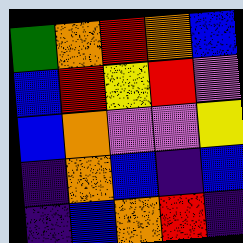[["green", "orange", "red", "orange", "blue"], ["blue", "red", "yellow", "red", "violet"], ["blue", "orange", "violet", "violet", "yellow"], ["indigo", "orange", "blue", "indigo", "blue"], ["indigo", "blue", "orange", "red", "indigo"]]